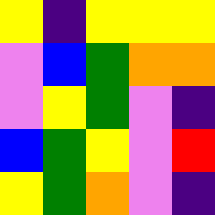[["yellow", "indigo", "yellow", "yellow", "yellow"], ["violet", "blue", "green", "orange", "orange"], ["violet", "yellow", "green", "violet", "indigo"], ["blue", "green", "yellow", "violet", "red"], ["yellow", "green", "orange", "violet", "indigo"]]